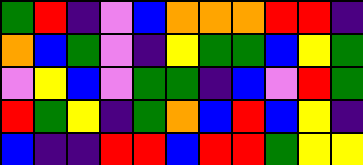[["green", "red", "indigo", "violet", "blue", "orange", "orange", "orange", "red", "red", "indigo"], ["orange", "blue", "green", "violet", "indigo", "yellow", "green", "green", "blue", "yellow", "green"], ["violet", "yellow", "blue", "violet", "green", "green", "indigo", "blue", "violet", "red", "green"], ["red", "green", "yellow", "indigo", "green", "orange", "blue", "red", "blue", "yellow", "indigo"], ["blue", "indigo", "indigo", "red", "red", "blue", "red", "red", "green", "yellow", "yellow"]]